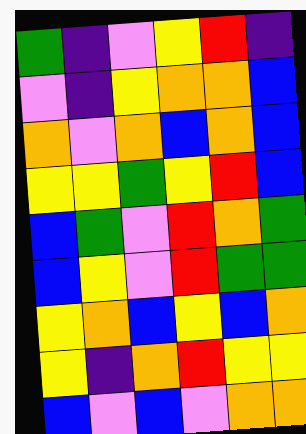[["green", "indigo", "violet", "yellow", "red", "indigo"], ["violet", "indigo", "yellow", "orange", "orange", "blue"], ["orange", "violet", "orange", "blue", "orange", "blue"], ["yellow", "yellow", "green", "yellow", "red", "blue"], ["blue", "green", "violet", "red", "orange", "green"], ["blue", "yellow", "violet", "red", "green", "green"], ["yellow", "orange", "blue", "yellow", "blue", "orange"], ["yellow", "indigo", "orange", "red", "yellow", "yellow"], ["blue", "violet", "blue", "violet", "orange", "orange"]]